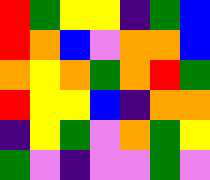[["red", "green", "yellow", "yellow", "indigo", "green", "blue"], ["red", "orange", "blue", "violet", "orange", "orange", "blue"], ["orange", "yellow", "orange", "green", "orange", "red", "green"], ["red", "yellow", "yellow", "blue", "indigo", "orange", "orange"], ["indigo", "yellow", "green", "violet", "orange", "green", "yellow"], ["green", "violet", "indigo", "violet", "violet", "green", "violet"]]